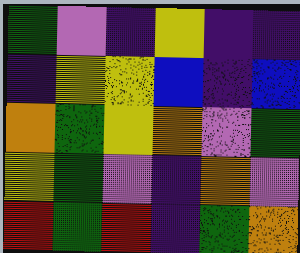[["green", "violet", "indigo", "yellow", "indigo", "indigo"], ["indigo", "yellow", "yellow", "blue", "indigo", "blue"], ["orange", "green", "yellow", "orange", "violet", "green"], ["yellow", "green", "violet", "indigo", "orange", "violet"], ["red", "green", "red", "indigo", "green", "orange"]]